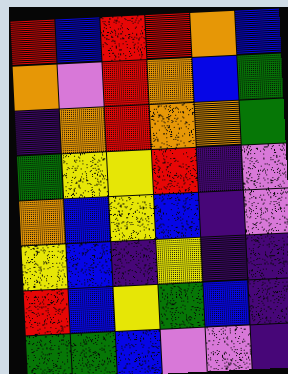[["red", "blue", "red", "red", "orange", "blue"], ["orange", "violet", "red", "orange", "blue", "green"], ["indigo", "orange", "red", "orange", "orange", "green"], ["green", "yellow", "yellow", "red", "indigo", "violet"], ["orange", "blue", "yellow", "blue", "indigo", "violet"], ["yellow", "blue", "indigo", "yellow", "indigo", "indigo"], ["red", "blue", "yellow", "green", "blue", "indigo"], ["green", "green", "blue", "violet", "violet", "indigo"]]